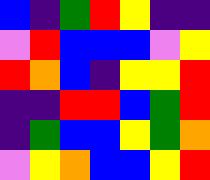[["blue", "indigo", "green", "red", "yellow", "indigo", "indigo"], ["violet", "red", "blue", "blue", "blue", "violet", "yellow"], ["red", "orange", "blue", "indigo", "yellow", "yellow", "red"], ["indigo", "indigo", "red", "red", "blue", "green", "red"], ["indigo", "green", "blue", "blue", "yellow", "green", "orange"], ["violet", "yellow", "orange", "blue", "blue", "yellow", "red"]]